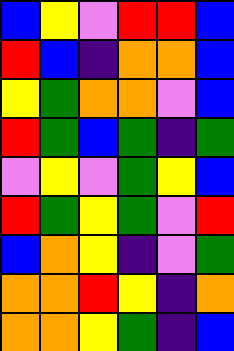[["blue", "yellow", "violet", "red", "red", "blue"], ["red", "blue", "indigo", "orange", "orange", "blue"], ["yellow", "green", "orange", "orange", "violet", "blue"], ["red", "green", "blue", "green", "indigo", "green"], ["violet", "yellow", "violet", "green", "yellow", "blue"], ["red", "green", "yellow", "green", "violet", "red"], ["blue", "orange", "yellow", "indigo", "violet", "green"], ["orange", "orange", "red", "yellow", "indigo", "orange"], ["orange", "orange", "yellow", "green", "indigo", "blue"]]